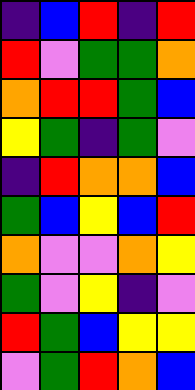[["indigo", "blue", "red", "indigo", "red"], ["red", "violet", "green", "green", "orange"], ["orange", "red", "red", "green", "blue"], ["yellow", "green", "indigo", "green", "violet"], ["indigo", "red", "orange", "orange", "blue"], ["green", "blue", "yellow", "blue", "red"], ["orange", "violet", "violet", "orange", "yellow"], ["green", "violet", "yellow", "indigo", "violet"], ["red", "green", "blue", "yellow", "yellow"], ["violet", "green", "red", "orange", "blue"]]